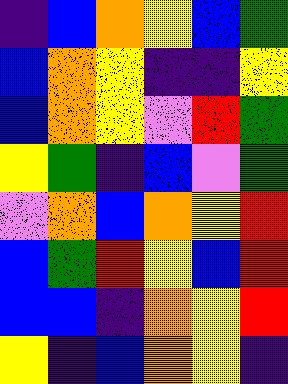[["indigo", "blue", "orange", "yellow", "blue", "green"], ["blue", "orange", "yellow", "indigo", "indigo", "yellow"], ["blue", "orange", "yellow", "violet", "red", "green"], ["yellow", "green", "indigo", "blue", "violet", "green"], ["violet", "orange", "blue", "orange", "yellow", "red"], ["blue", "green", "red", "yellow", "blue", "red"], ["blue", "blue", "indigo", "orange", "yellow", "red"], ["yellow", "indigo", "blue", "orange", "yellow", "indigo"]]